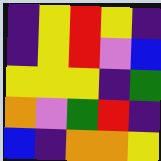[["indigo", "yellow", "red", "yellow", "indigo"], ["indigo", "yellow", "red", "violet", "blue"], ["yellow", "yellow", "yellow", "indigo", "green"], ["orange", "violet", "green", "red", "indigo"], ["blue", "indigo", "orange", "orange", "yellow"]]